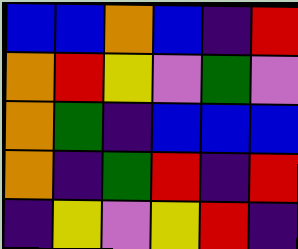[["blue", "blue", "orange", "blue", "indigo", "red"], ["orange", "red", "yellow", "violet", "green", "violet"], ["orange", "green", "indigo", "blue", "blue", "blue"], ["orange", "indigo", "green", "red", "indigo", "red"], ["indigo", "yellow", "violet", "yellow", "red", "indigo"]]